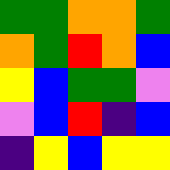[["green", "green", "orange", "orange", "green"], ["orange", "green", "red", "orange", "blue"], ["yellow", "blue", "green", "green", "violet"], ["violet", "blue", "red", "indigo", "blue"], ["indigo", "yellow", "blue", "yellow", "yellow"]]